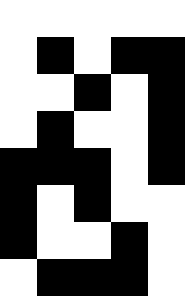[["white", "white", "white", "white", "white"], ["white", "black", "white", "black", "black"], ["white", "white", "black", "white", "black"], ["white", "black", "white", "white", "black"], ["black", "black", "black", "white", "black"], ["black", "white", "black", "white", "white"], ["black", "white", "white", "black", "white"], ["white", "black", "black", "black", "white"]]